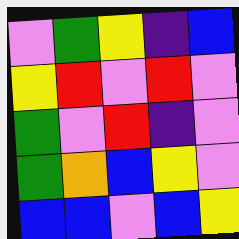[["violet", "green", "yellow", "indigo", "blue"], ["yellow", "red", "violet", "red", "violet"], ["green", "violet", "red", "indigo", "violet"], ["green", "orange", "blue", "yellow", "violet"], ["blue", "blue", "violet", "blue", "yellow"]]